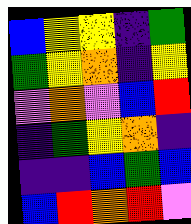[["blue", "yellow", "yellow", "indigo", "green"], ["green", "yellow", "orange", "indigo", "yellow"], ["violet", "orange", "violet", "blue", "red"], ["indigo", "green", "yellow", "orange", "indigo"], ["indigo", "indigo", "blue", "green", "blue"], ["blue", "red", "orange", "red", "violet"]]